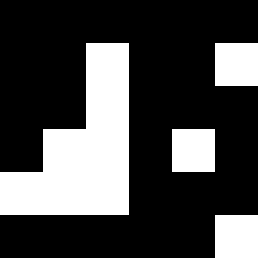[["black", "black", "black", "black", "black", "black"], ["black", "black", "white", "black", "black", "white"], ["black", "black", "white", "black", "black", "black"], ["black", "white", "white", "black", "white", "black"], ["white", "white", "white", "black", "black", "black"], ["black", "black", "black", "black", "black", "white"]]